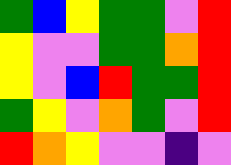[["green", "blue", "yellow", "green", "green", "violet", "red"], ["yellow", "violet", "violet", "green", "green", "orange", "red"], ["yellow", "violet", "blue", "red", "green", "green", "red"], ["green", "yellow", "violet", "orange", "green", "violet", "red"], ["red", "orange", "yellow", "violet", "violet", "indigo", "violet"]]